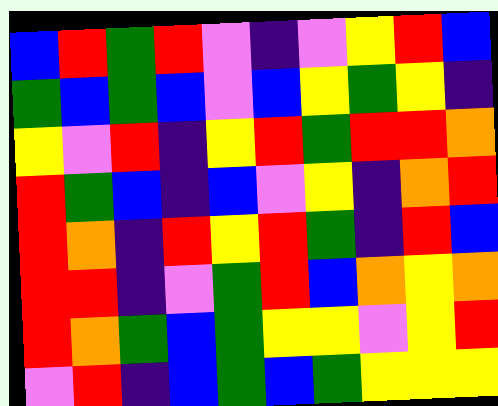[["blue", "red", "green", "red", "violet", "indigo", "violet", "yellow", "red", "blue"], ["green", "blue", "green", "blue", "violet", "blue", "yellow", "green", "yellow", "indigo"], ["yellow", "violet", "red", "indigo", "yellow", "red", "green", "red", "red", "orange"], ["red", "green", "blue", "indigo", "blue", "violet", "yellow", "indigo", "orange", "red"], ["red", "orange", "indigo", "red", "yellow", "red", "green", "indigo", "red", "blue"], ["red", "red", "indigo", "violet", "green", "red", "blue", "orange", "yellow", "orange"], ["red", "orange", "green", "blue", "green", "yellow", "yellow", "violet", "yellow", "red"], ["violet", "red", "indigo", "blue", "green", "blue", "green", "yellow", "yellow", "yellow"]]